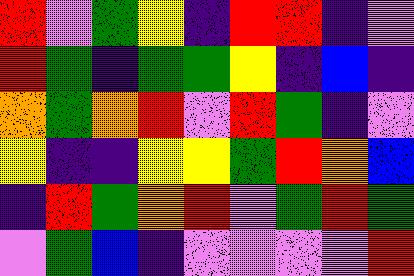[["red", "violet", "green", "yellow", "indigo", "red", "red", "indigo", "violet"], ["red", "green", "indigo", "green", "green", "yellow", "indigo", "blue", "indigo"], ["orange", "green", "orange", "red", "violet", "red", "green", "indigo", "violet"], ["yellow", "indigo", "indigo", "yellow", "yellow", "green", "red", "orange", "blue"], ["indigo", "red", "green", "orange", "red", "violet", "green", "red", "green"], ["violet", "green", "blue", "indigo", "violet", "violet", "violet", "violet", "red"]]